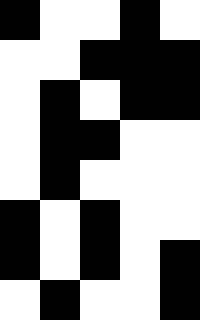[["black", "white", "white", "black", "white"], ["white", "white", "black", "black", "black"], ["white", "black", "white", "black", "black"], ["white", "black", "black", "white", "white"], ["white", "black", "white", "white", "white"], ["black", "white", "black", "white", "white"], ["black", "white", "black", "white", "black"], ["white", "black", "white", "white", "black"]]